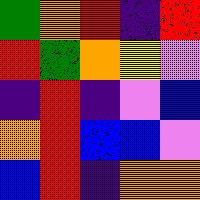[["green", "orange", "red", "indigo", "red"], ["red", "green", "orange", "yellow", "violet"], ["indigo", "red", "indigo", "violet", "blue"], ["orange", "red", "blue", "blue", "violet"], ["blue", "red", "indigo", "orange", "orange"]]